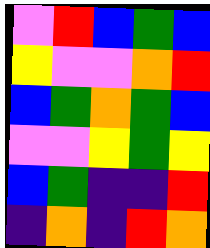[["violet", "red", "blue", "green", "blue"], ["yellow", "violet", "violet", "orange", "red"], ["blue", "green", "orange", "green", "blue"], ["violet", "violet", "yellow", "green", "yellow"], ["blue", "green", "indigo", "indigo", "red"], ["indigo", "orange", "indigo", "red", "orange"]]